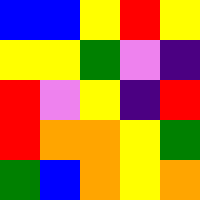[["blue", "blue", "yellow", "red", "yellow"], ["yellow", "yellow", "green", "violet", "indigo"], ["red", "violet", "yellow", "indigo", "red"], ["red", "orange", "orange", "yellow", "green"], ["green", "blue", "orange", "yellow", "orange"]]